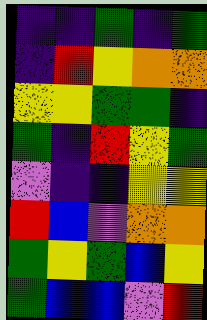[["indigo", "indigo", "green", "indigo", "green"], ["indigo", "red", "yellow", "orange", "orange"], ["yellow", "yellow", "green", "green", "indigo"], ["green", "indigo", "red", "yellow", "green"], ["violet", "indigo", "indigo", "yellow", "yellow"], ["red", "blue", "violet", "orange", "orange"], ["green", "yellow", "green", "blue", "yellow"], ["green", "blue", "blue", "violet", "red"]]